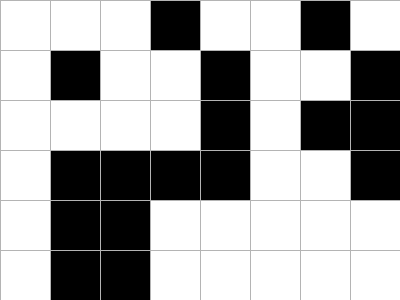[["white", "white", "white", "black", "white", "white", "black", "white"], ["white", "black", "white", "white", "black", "white", "white", "black"], ["white", "white", "white", "white", "black", "white", "black", "black"], ["white", "black", "black", "black", "black", "white", "white", "black"], ["white", "black", "black", "white", "white", "white", "white", "white"], ["white", "black", "black", "white", "white", "white", "white", "white"]]